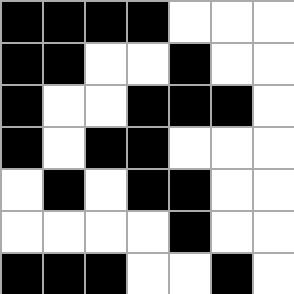[["black", "black", "black", "black", "white", "white", "white"], ["black", "black", "white", "white", "black", "white", "white"], ["black", "white", "white", "black", "black", "black", "white"], ["black", "white", "black", "black", "white", "white", "white"], ["white", "black", "white", "black", "black", "white", "white"], ["white", "white", "white", "white", "black", "white", "white"], ["black", "black", "black", "white", "white", "black", "white"]]